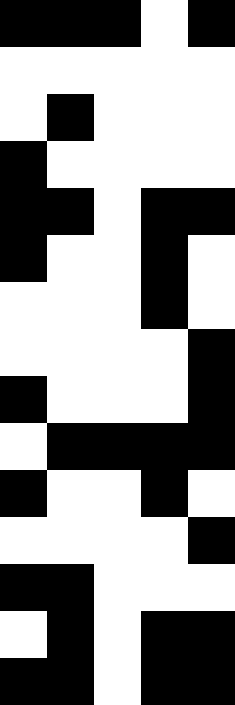[["black", "black", "black", "white", "black"], ["white", "white", "white", "white", "white"], ["white", "black", "white", "white", "white"], ["black", "white", "white", "white", "white"], ["black", "black", "white", "black", "black"], ["black", "white", "white", "black", "white"], ["white", "white", "white", "black", "white"], ["white", "white", "white", "white", "black"], ["black", "white", "white", "white", "black"], ["white", "black", "black", "black", "black"], ["black", "white", "white", "black", "white"], ["white", "white", "white", "white", "black"], ["black", "black", "white", "white", "white"], ["white", "black", "white", "black", "black"], ["black", "black", "white", "black", "black"]]